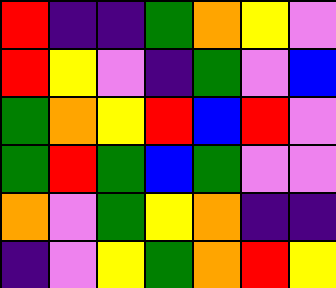[["red", "indigo", "indigo", "green", "orange", "yellow", "violet"], ["red", "yellow", "violet", "indigo", "green", "violet", "blue"], ["green", "orange", "yellow", "red", "blue", "red", "violet"], ["green", "red", "green", "blue", "green", "violet", "violet"], ["orange", "violet", "green", "yellow", "orange", "indigo", "indigo"], ["indigo", "violet", "yellow", "green", "orange", "red", "yellow"]]